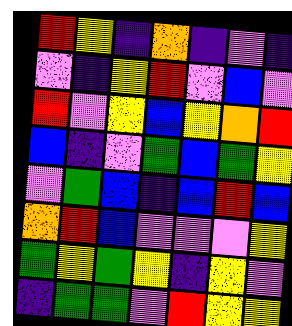[["red", "yellow", "indigo", "orange", "indigo", "violet", "indigo"], ["violet", "indigo", "yellow", "red", "violet", "blue", "violet"], ["red", "violet", "yellow", "blue", "yellow", "orange", "red"], ["blue", "indigo", "violet", "green", "blue", "green", "yellow"], ["violet", "green", "blue", "indigo", "blue", "red", "blue"], ["orange", "red", "blue", "violet", "violet", "violet", "yellow"], ["green", "yellow", "green", "yellow", "indigo", "yellow", "violet"], ["indigo", "green", "green", "violet", "red", "yellow", "yellow"]]